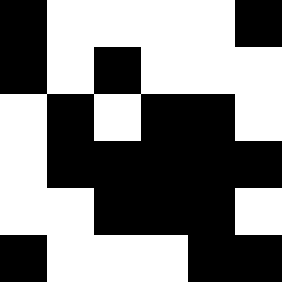[["black", "white", "white", "white", "white", "black"], ["black", "white", "black", "white", "white", "white"], ["white", "black", "white", "black", "black", "white"], ["white", "black", "black", "black", "black", "black"], ["white", "white", "black", "black", "black", "white"], ["black", "white", "white", "white", "black", "black"]]